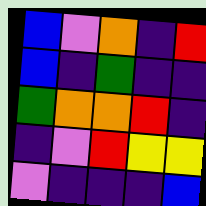[["blue", "violet", "orange", "indigo", "red"], ["blue", "indigo", "green", "indigo", "indigo"], ["green", "orange", "orange", "red", "indigo"], ["indigo", "violet", "red", "yellow", "yellow"], ["violet", "indigo", "indigo", "indigo", "blue"]]